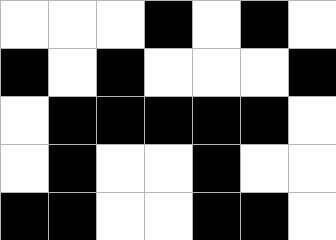[["white", "white", "white", "black", "white", "black", "white"], ["black", "white", "black", "white", "white", "white", "black"], ["white", "black", "black", "black", "black", "black", "white"], ["white", "black", "white", "white", "black", "white", "white"], ["black", "black", "white", "white", "black", "black", "white"]]